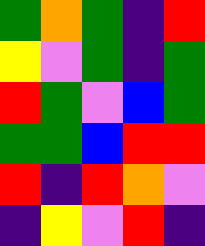[["green", "orange", "green", "indigo", "red"], ["yellow", "violet", "green", "indigo", "green"], ["red", "green", "violet", "blue", "green"], ["green", "green", "blue", "red", "red"], ["red", "indigo", "red", "orange", "violet"], ["indigo", "yellow", "violet", "red", "indigo"]]